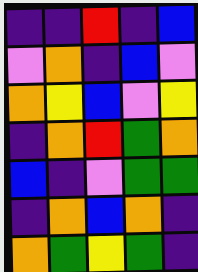[["indigo", "indigo", "red", "indigo", "blue"], ["violet", "orange", "indigo", "blue", "violet"], ["orange", "yellow", "blue", "violet", "yellow"], ["indigo", "orange", "red", "green", "orange"], ["blue", "indigo", "violet", "green", "green"], ["indigo", "orange", "blue", "orange", "indigo"], ["orange", "green", "yellow", "green", "indigo"]]